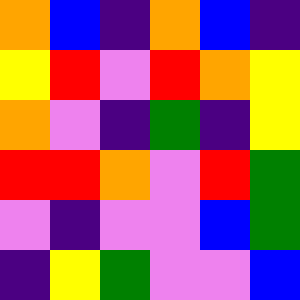[["orange", "blue", "indigo", "orange", "blue", "indigo"], ["yellow", "red", "violet", "red", "orange", "yellow"], ["orange", "violet", "indigo", "green", "indigo", "yellow"], ["red", "red", "orange", "violet", "red", "green"], ["violet", "indigo", "violet", "violet", "blue", "green"], ["indigo", "yellow", "green", "violet", "violet", "blue"]]